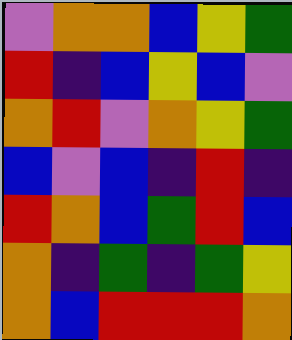[["violet", "orange", "orange", "blue", "yellow", "green"], ["red", "indigo", "blue", "yellow", "blue", "violet"], ["orange", "red", "violet", "orange", "yellow", "green"], ["blue", "violet", "blue", "indigo", "red", "indigo"], ["red", "orange", "blue", "green", "red", "blue"], ["orange", "indigo", "green", "indigo", "green", "yellow"], ["orange", "blue", "red", "red", "red", "orange"]]